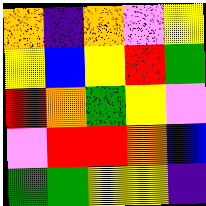[["orange", "indigo", "orange", "violet", "yellow"], ["yellow", "blue", "yellow", "red", "green"], ["red", "orange", "green", "yellow", "violet"], ["violet", "red", "red", "orange", "blue"], ["green", "green", "yellow", "yellow", "indigo"]]